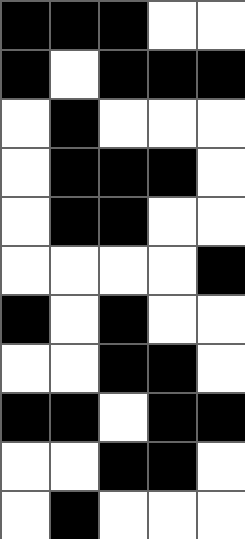[["black", "black", "black", "white", "white"], ["black", "white", "black", "black", "black"], ["white", "black", "white", "white", "white"], ["white", "black", "black", "black", "white"], ["white", "black", "black", "white", "white"], ["white", "white", "white", "white", "black"], ["black", "white", "black", "white", "white"], ["white", "white", "black", "black", "white"], ["black", "black", "white", "black", "black"], ["white", "white", "black", "black", "white"], ["white", "black", "white", "white", "white"]]